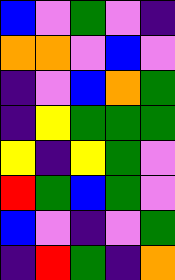[["blue", "violet", "green", "violet", "indigo"], ["orange", "orange", "violet", "blue", "violet"], ["indigo", "violet", "blue", "orange", "green"], ["indigo", "yellow", "green", "green", "green"], ["yellow", "indigo", "yellow", "green", "violet"], ["red", "green", "blue", "green", "violet"], ["blue", "violet", "indigo", "violet", "green"], ["indigo", "red", "green", "indigo", "orange"]]